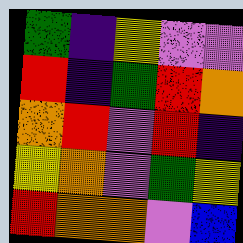[["green", "indigo", "yellow", "violet", "violet"], ["red", "indigo", "green", "red", "orange"], ["orange", "red", "violet", "red", "indigo"], ["yellow", "orange", "violet", "green", "yellow"], ["red", "orange", "orange", "violet", "blue"]]